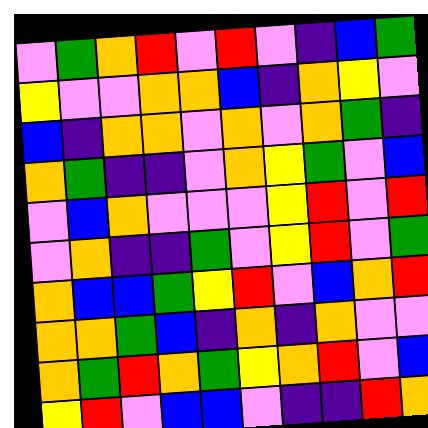[["violet", "green", "orange", "red", "violet", "red", "violet", "indigo", "blue", "green"], ["yellow", "violet", "violet", "orange", "orange", "blue", "indigo", "orange", "yellow", "violet"], ["blue", "indigo", "orange", "orange", "violet", "orange", "violet", "orange", "green", "indigo"], ["orange", "green", "indigo", "indigo", "violet", "orange", "yellow", "green", "violet", "blue"], ["violet", "blue", "orange", "violet", "violet", "violet", "yellow", "red", "violet", "red"], ["violet", "orange", "indigo", "indigo", "green", "violet", "yellow", "red", "violet", "green"], ["orange", "blue", "blue", "green", "yellow", "red", "violet", "blue", "orange", "red"], ["orange", "orange", "green", "blue", "indigo", "orange", "indigo", "orange", "violet", "violet"], ["orange", "green", "red", "orange", "green", "yellow", "orange", "red", "violet", "blue"], ["yellow", "red", "violet", "blue", "blue", "violet", "indigo", "indigo", "red", "orange"]]